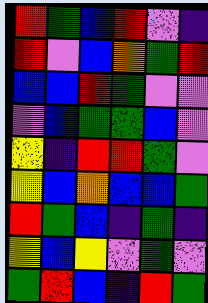[["red", "green", "blue", "red", "violet", "indigo"], ["red", "violet", "blue", "orange", "green", "red"], ["blue", "blue", "red", "green", "violet", "violet"], ["violet", "blue", "green", "green", "blue", "violet"], ["yellow", "indigo", "red", "red", "green", "violet"], ["yellow", "blue", "orange", "blue", "blue", "green"], ["red", "green", "blue", "indigo", "green", "indigo"], ["yellow", "blue", "yellow", "violet", "green", "violet"], ["green", "red", "blue", "indigo", "red", "green"]]